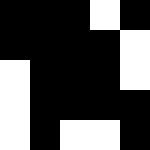[["black", "black", "black", "white", "black"], ["black", "black", "black", "black", "white"], ["white", "black", "black", "black", "white"], ["white", "black", "black", "black", "black"], ["white", "black", "white", "white", "black"]]